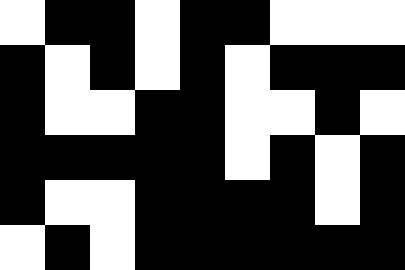[["white", "black", "black", "white", "black", "black", "white", "white", "white"], ["black", "white", "black", "white", "black", "white", "black", "black", "black"], ["black", "white", "white", "black", "black", "white", "white", "black", "white"], ["black", "black", "black", "black", "black", "white", "black", "white", "black"], ["black", "white", "white", "black", "black", "black", "black", "white", "black"], ["white", "black", "white", "black", "black", "black", "black", "black", "black"]]